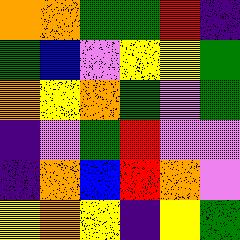[["orange", "orange", "green", "green", "red", "indigo"], ["green", "blue", "violet", "yellow", "yellow", "green"], ["orange", "yellow", "orange", "green", "violet", "green"], ["indigo", "violet", "green", "red", "violet", "violet"], ["indigo", "orange", "blue", "red", "orange", "violet"], ["yellow", "orange", "yellow", "indigo", "yellow", "green"]]